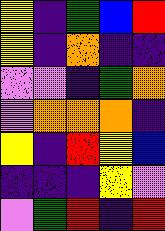[["yellow", "indigo", "green", "blue", "red"], ["yellow", "indigo", "orange", "indigo", "indigo"], ["violet", "violet", "indigo", "green", "orange"], ["violet", "orange", "orange", "orange", "indigo"], ["yellow", "indigo", "red", "yellow", "blue"], ["indigo", "indigo", "indigo", "yellow", "violet"], ["violet", "green", "red", "indigo", "red"]]